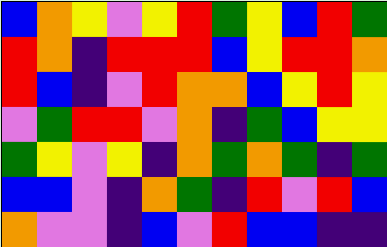[["blue", "orange", "yellow", "violet", "yellow", "red", "green", "yellow", "blue", "red", "green"], ["red", "orange", "indigo", "red", "red", "red", "blue", "yellow", "red", "red", "orange"], ["red", "blue", "indigo", "violet", "red", "orange", "orange", "blue", "yellow", "red", "yellow"], ["violet", "green", "red", "red", "violet", "orange", "indigo", "green", "blue", "yellow", "yellow"], ["green", "yellow", "violet", "yellow", "indigo", "orange", "green", "orange", "green", "indigo", "green"], ["blue", "blue", "violet", "indigo", "orange", "green", "indigo", "red", "violet", "red", "blue"], ["orange", "violet", "violet", "indigo", "blue", "violet", "red", "blue", "blue", "indigo", "indigo"]]